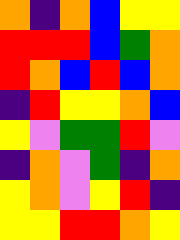[["orange", "indigo", "orange", "blue", "yellow", "yellow"], ["red", "red", "red", "blue", "green", "orange"], ["red", "orange", "blue", "red", "blue", "orange"], ["indigo", "red", "yellow", "yellow", "orange", "blue"], ["yellow", "violet", "green", "green", "red", "violet"], ["indigo", "orange", "violet", "green", "indigo", "orange"], ["yellow", "orange", "violet", "yellow", "red", "indigo"], ["yellow", "yellow", "red", "red", "orange", "yellow"]]